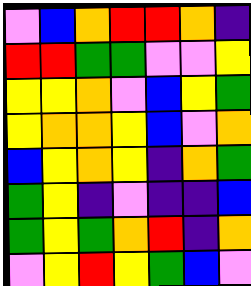[["violet", "blue", "orange", "red", "red", "orange", "indigo"], ["red", "red", "green", "green", "violet", "violet", "yellow"], ["yellow", "yellow", "orange", "violet", "blue", "yellow", "green"], ["yellow", "orange", "orange", "yellow", "blue", "violet", "orange"], ["blue", "yellow", "orange", "yellow", "indigo", "orange", "green"], ["green", "yellow", "indigo", "violet", "indigo", "indigo", "blue"], ["green", "yellow", "green", "orange", "red", "indigo", "orange"], ["violet", "yellow", "red", "yellow", "green", "blue", "violet"]]